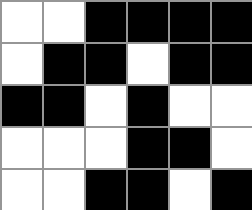[["white", "white", "black", "black", "black", "black"], ["white", "black", "black", "white", "black", "black"], ["black", "black", "white", "black", "white", "white"], ["white", "white", "white", "black", "black", "white"], ["white", "white", "black", "black", "white", "black"]]